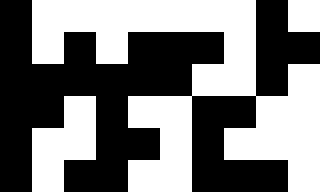[["black", "white", "white", "white", "white", "white", "white", "white", "black", "white"], ["black", "white", "black", "white", "black", "black", "black", "white", "black", "black"], ["black", "black", "black", "black", "black", "black", "white", "white", "black", "white"], ["black", "black", "white", "black", "white", "white", "black", "black", "white", "white"], ["black", "white", "white", "black", "black", "white", "black", "white", "white", "white"], ["black", "white", "black", "black", "white", "white", "black", "black", "black", "white"]]